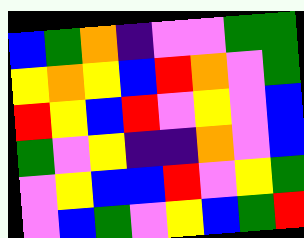[["blue", "green", "orange", "indigo", "violet", "violet", "green", "green"], ["yellow", "orange", "yellow", "blue", "red", "orange", "violet", "green"], ["red", "yellow", "blue", "red", "violet", "yellow", "violet", "blue"], ["green", "violet", "yellow", "indigo", "indigo", "orange", "violet", "blue"], ["violet", "yellow", "blue", "blue", "red", "violet", "yellow", "green"], ["violet", "blue", "green", "violet", "yellow", "blue", "green", "red"]]